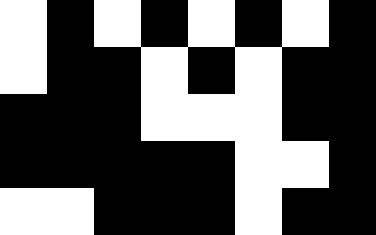[["white", "black", "white", "black", "white", "black", "white", "black"], ["white", "black", "black", "white", "black", "white", "black", "black"], ["black", "black", "black", "white", "white", "white", "black", "black"], ["black", "black", "black", "black", "black", "white", "white", "black"], ["white", "white", "black", "black", "black", "white", "black", "black"]]